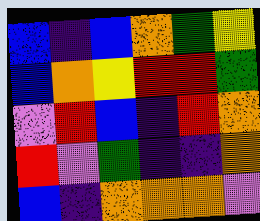[["blue", "indigo", "blue", "orange", "green", "yellow"], ["blue", "orange", "yellow", "red", "red", "green"], ["violet", "red", "blue", "indigo", "red", "orange"], ["red", "violet", "green", "indigo", "indigo", "orange"], ["blue", "indigo", "orange", "orange", "orange", "violet"]]